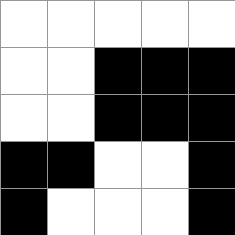[["white", "white", "white", "white", "white"], ["white", "white", "black", "black", "black"], ["white", "white", "black", "black", "black"], ["black", "black", "white", "white", "black"], ["black", "white", "white", "white", "black"]]